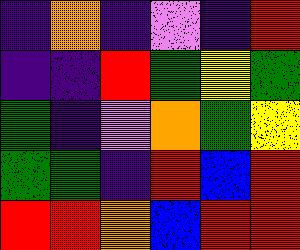[["indigo", "orange", "indigo", "violet", "indigo", "red"], ["indigo", "indigo", "red", "green", "yellow", "green"], ["green", "indigo", "violet", "orange", "green", "yellow"], ["green", "green", "indigo", "red", "blue", "red"], ["red", "red", "orange", "blue", "red", "red"]]